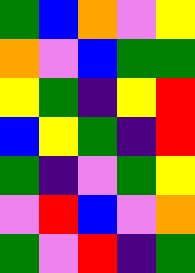[["green", "blue", "orange", "violet", "yellow"], ["orange", "violet", "blue", "green", "green"], ["yellow", "green", "indigo", "yellow", "red"], ["blue", "yellow", "green", "indigo", "red"], ["green", "indigo", "violet", "green", "yellow"], ["violet", "red", "blue", "violet", "orange"], ["green", "violet", "red", "indigo", "green"]]